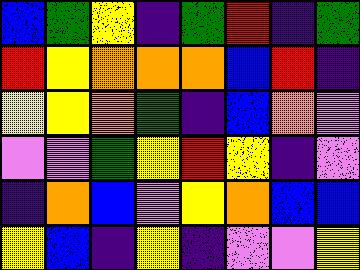[["blue", "green", "yellow", "indigo", "green", "red", "indigo", "green"], ["red", "yellow", "orange", "orange", "orange", "blue", "red", "indigo"], ["yellow", "yellow", "orange", "green", "indigo", "blue", "orange", "violet"], ["violet", "violet", "green", "yellow", "red", "yellow", "indigo", "violet"], ["indigo", "orange", "blue", "violet", "yellow", "orange", "blue", "blue"], ["yellow", "blue", "indigo", "yellow", "indigo", "violet", "violet", "yellow"]]